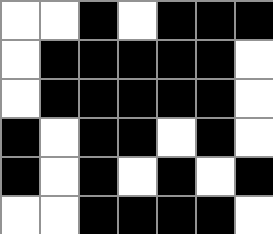[["white", "white", "black", "white", "black", "black", "black"], ["white", "black", "black", "black", "black", "black", "white"], ["white", "black", "black", "black", "black", "black", "white"], ["black", "white", "black", "black", "white", "black", "white"], ["black", "white", "black", "white", "black", "white", "black"], ["white", "white", "black", "black", "black", "black", "white"]]